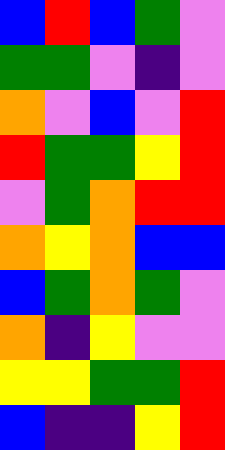[["blue", "red", "blue", "green", "violet"], ["green", "green", "violet", "indigo", "violet"], ["orange", "violet", "blue", "violet", "red"], ["red", "green", "green", "yellow", "red"], ["violet", "green", "orange", "red", "red"], ["orange", "yellow", "orange", "blue", "blue"], ["blue", "green", "orange", "green", "violet"], ["orange", "indigo", "yellow", "violet", "violet"], ["yellow", "yellow", "green", "green", "red"], ["blue", "indigo", "indigo", "yellow", "red"]]